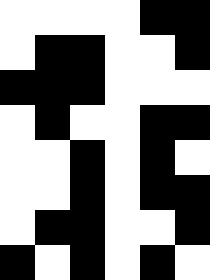[["white", "white", "white", "white", "black", "black"], ["white", "black", "black", "white", "white", "black"], ["black", "black", "black", "white", "white", "white"], ["white", "black", "white", "white", "black", "black"], ["white", "white", "black", "white", "black", "white"], ["white", "white", "black", "white", "black", "black"], ["white", "black", "black", "white", "white", "black"], ["black", "white", "black", "white", "black", "white"]]